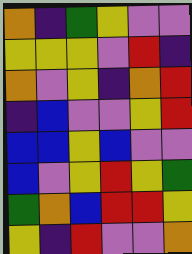[["orange", "indigo", "green", "yellow", "violet", "violet"], ["yellow", "yellow", "yellow", "violet", "red", "indigo"], ["orange", "violet", "yellow", "indigo", "orange", "red"], ["indigo", "blue", "violet", "violet", "yellow", "red"], ["blue", "blue", "yellow", "blue", "violet", "violet"], ["blue", "violet", "yellow", "red", "yellow", "green"], ["green", "orange", "blue", "red", "red", "yellow"], ["yellow", "indigo", "red", "violet", "violet", "orange"]]